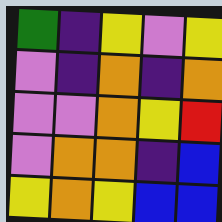[["green", "indigo", "yellow", "violet", "yellow"], ["violet", "indigo", "orange", "indigo", "orange"], ["violet", "violet", "orange", "yellow", "red"], ["violet", "orange", "orange", "indigo", "blue"], ["yellow", "orange", "yellow", "blue", "blue"]]